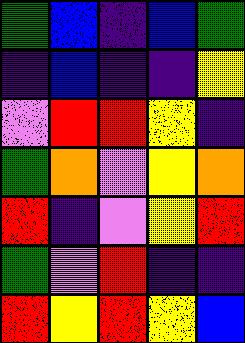[["green", "blue", "indigo", "blue", "green"], ["indigo", "blue", "indigo", "indigo", "yellow"], ["violet", "red", "red", "yellow", "indigo"], ["green", "orange", "violet", "yellow", "orange"], ["red", "indigo", "violet", "yellow", "red"], ["green", "violet", "red", "indigo", "indigo"], ["red", "yellow", "red", "yellow", "blue"]]